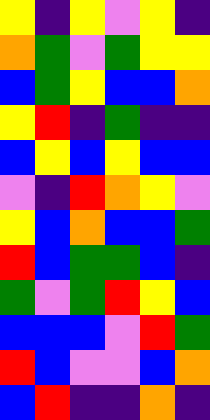[["yellow", "indigo", "yellow", "violet", "yellow", "indigo"], ["orange", "green", "violet", "green", "yellow", "yellow"], ["blue", "green", "yellow", "blue", "blue", "orange"], ["yellow", "red", "indigo", "green", "indigo", "indigo"], ["blue", "yellow", "blue", "yellow", "blue", "blue"], ["violet", "indigo", "red", "orange", "yellow", "violet"], ["yellow", "blue", "orange", "blue", "blue", "green"], ["red", "blue", "green", "green", "blue", "indigo"], ["green", "violet", "green", "red", "yellow", "blue"], ["blue", "blue", "blue", "violet", "red", "green"], ["red", "blue", "violet", "violet", "blue", "orange"], ["blue", "red", "indigo", "indigo", "orange", "indigo"]]